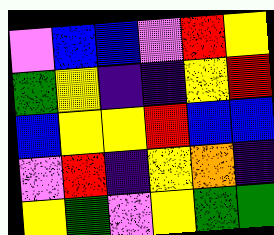[["violet", "blue", "blue", "violet", "red", "yellow"], ["green", "yellow", "indigo", "indigo", "yellow", "red"], ["blue", "yellow", "yellow", "red", "blue", "blue"], ["violet", "red", "indigo", "yellow", "orange", "indigo"], ["yellow", "green", "violet", "yellow", "green", "green"]]